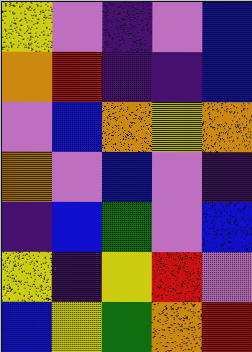[["yellow", "violet", "indigo", "violet", "blue"], ["orange", "red", "indigo", "indigo", "blue"], ["violet", "blue", "orange", "yellow", "orange"], ["orange", "violet", "blue", "violet", "indigo"], ["indigo", "blue", "green", "violet", "blue"], ["yellow", "indigo", "yellow", "red", "violet"], ["blue", "yellow", "green", "orange", "red"]]